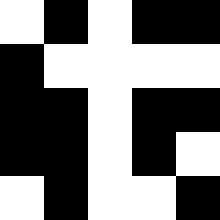[["white", "black", "white", "black", "black"], ["black", "white", "white", "white", "white"], ["black", "black", "white", "black", "black"], ["black", "black", "white", "black", "white"], ["white", "black", "white", "white", "black"]]